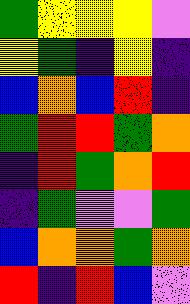[["green", "yellow", "yellow", "yellow", "violet"], ["yellow", "green", "indigo", "yellow", "indigo"], ["blue", "orange", "blue", "red", "indigo"], ["green", "red", "red", "green", "orange"], ["indigo", "red", "green", "orange", "red"], ["indigo", "green", "violet", "violet", "green"], ["blue", "orange", "orange", "green", "orange"], ["red", "indigo", "red", "blue", "violet"]]